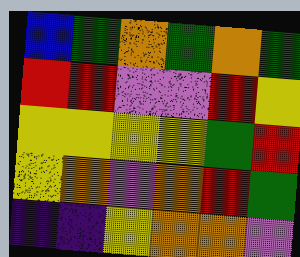[["blue", "green", "orange", "green", "orange", "green"], ["red", "red", "violet", "violet", "red", "yellow"], ["yellow", "yellow", "yellow", "yellow", "green", "red"], ["yellow", "orange", "violet", "orange", "red", "green"], ["indigo", "indigo", "yellow", "orange", "orange", "violet"]]